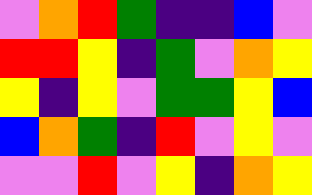[["violet", "orange", "red", "green", "indigo", "indigo", "blue", "violet"], ["red", "red", "yellow", "indigo", "green", "violet", "orange", "yellow"], ["yellow", "indigo", "yellow", "violet", "green", "green", "yellow", "blue"], ["blue", "orange", "green", "indigo", "red", "violet", "yellow", "violet"], ["violet", "violet", "red", "violet", "yellow", "indigo", "orange", "yellow"]]